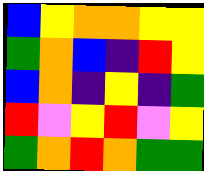[["blue", "yellow", "orange", "orange", "yellow", "yellow"], ["green", "orange", "blue", "indigo", "red", "yellow"], ["blue", "orange", "indigo", "yellow", "indigo", "green"], ["red", "violet", "yellow", "red", "violet", "yellow"], ["green", "orange", "red", "orange", "green", "green"]]